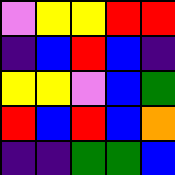[["violet", "yellow", "yellow", "red", "red"], ["indigo", "blue", "red", "blue", "indigo"], ["yellow", "yellow", "violet", "blue", "green"], ["red", "blue", "red", "blue", "orange"], ["indigo", "indigo", "green", "green", "blue"]]